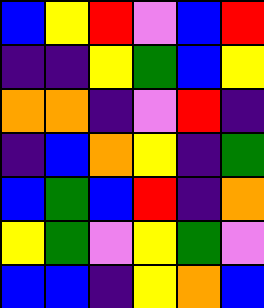[["blue", "yellow", "red", "violet", "blue", "red"], ["indigo", "indigo", "yellow", "green", "blue", "yellow"], ["orange", "orange", "indigo", "violet", "red", "indigo"], ["indigo", "blue", "orange", "yellow", "indigo", "green"], ["blue", "green", "blue", "red", "indigo", "orange"], ["yellow", "green", "violet", "yellow", "green", "violet"], ["blue", "blue", "indigo", "yellow", "orange", "blue"]]